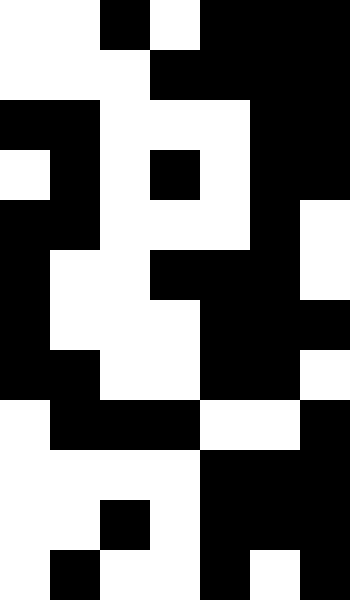[["white", "white", "black", "white", "black", "black", "black"], ["white", "white", "white", "black", "black", "black", "black"], ["black", "black", "white", "white", "white", "black", "black"], ["white", "black", "white", "black", "white", "black", "black"], ["black", "black", "white", "white", "white", "black", "white"], ["black", "white", "white", "black", "black", "black", "white"], ["black", "white", "white", "white", "black", "black", "black"], ["black", "black", "white", "white", "black", "black", "white"], ["white", "black", "black", "black", "white", "white", "black"], ["white", "white", "white", "white", "black", "black", "black"], ["white", "white", "black", "white", "black", "black", "black"], ["white", "black", "white", "white", "black", "white", "black"]]